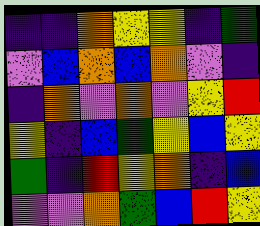[["indigo", "indigo", "orange", "yellow", "yellow", "indigo", "green"], ["violet", "blue", "orange", "blue", "orange", "violet", "indigo"], ["indigo", "orange", "violet", "orange", "violet", "yellow", "red"], ["yellow", "indigo", "blue", "green", "yellow", "blue", "yellow"], ["green", "indigo", "red", "yellow", "orange", "indigo", "blue"], ["violet", "violet", "orange", "green", "blue", "red", "yellow"]]